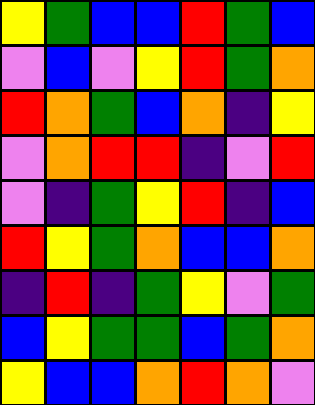[["yellow", "green", "blue", "blue", "red", "green", "blue"], ["violet", "blue", "violet", "yellow", "red", "green", "orange"], ["red", "orange", "green", "blue", "orange", "indigo", "yellow"], ["violet", "orange", "red", "red", "indigo", "violet", "red"], ["violet", "indigo", "green", "yellow", "red", "indigo", "blue"], ["red", "yellow", "green", "orange", "blue", "blue", "orange"], ["indigo", "red", "indigo", "green", "yellow", "violet", "green"], ["blue", "yellow", "green", "green", "blue", "green", "orange"], ["yellow", "blue", "blue", "orange", "red", "orange", "violet"]]